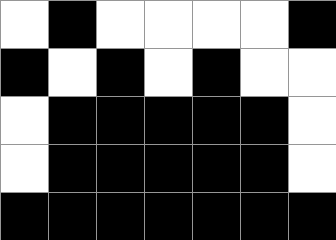[["white", "black", "white", "white", "white", "white", "black"], ["black", "white", "black", "white", "black", "white", "white"], ["white", "black", "black", "black", "black", "black", "white"], ["white", "black", "black", "black", "black", "black", "white"], ["black", "black", "black", "black", "black", "black", "black"]]